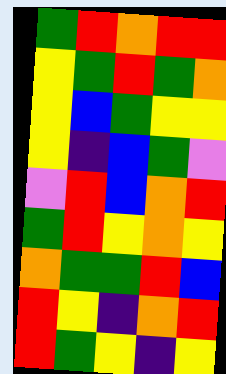[["green", "red", "orange", "red", "red"], ["yellow", "green", "red", "green", "orange"], ["yellow", "blue", "green", "yellow", "yellow"], ["yellow", "indigo", "blue", "green", "violet"], ["violet", "red", "blue", "orange", "red"], ["green", "red", "yellow", "orange", "yellow"], ["orange", "green", "green", "red", "blue"], ["red", "yellow", "indigo", "orange", "red"], ["red", "green", "yellow", "indigo", "yellow"]]